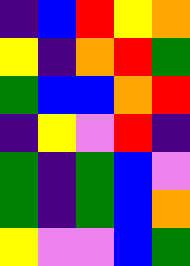[["indigo", "blue", "red", "yellow", "orange"], ["yellow", "indigo", "orange", "red", "green"], ["green", "blue", "blue", "orange", "red"], ["indigo", "yellow", "violet", "red", "indigo"], ["green", "indigo", "green", "blue", "violet"], ["green", "indigo", "green", "blue", "orange"], ["yellow", "violet", "violet", "blue", "green"]]